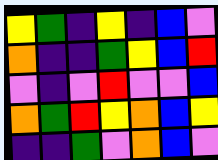[["yellow", "green", "indigo", "yellow", "indigo", "blue", "violet"], ["orange", "indigo", "indigo", "green", "yellow", "blue", "red"], ["violet", "indigo", "violet", "red", "violet", "violet", "blue"], ["orange", "green", "red", "yellow", "orange", "blue", "yellow"], ["indigo", "indigo", "green", "violet", "orange", "blue", "violet"]]